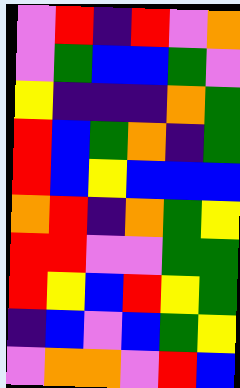[["violet", "red", "indigo", "red", "violet", "orange"], ["violet", "green", "blue", "blue", "green", "violet"], ["yellow", "indigo", "indigo", "indigo", "orange", "green"], ["red", "blue", "green", "orange", "indigo", "green"], ["red", "blue", "yellow", "blue", "blue", "blue"], ["orange", "red", "indigo", "orange", "green", "yellow"], ["red", "red", "violet", "violet", "green", "green"], ["red", "yellow", "blue", "red", "yellow", "green"], ["indigo", "blue", "violet", "blue", "green", "yellow"], ["violet", "orange", "orange", "violet", "red", "blue"]]